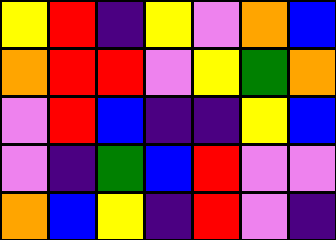[["yellow", "red", "indigo", "yellow", "violet", "orange", "blue"], ["orange", "red", "red", "violet", "yellow", "green", "orange"], ["violet", "red", "blue", "indigo", "indigo", "yellow", "blue"], ["violet", "indigo", "green", "blue", "red", "violet", "violet"], ["orange", "blue", "yellow", "indigo", "red", "violet", "indigo"]]